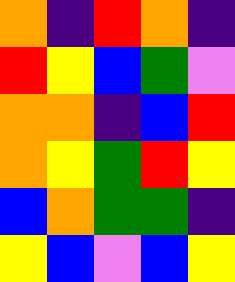[["orange", "indigo", "red", "orange", "indigo"], ["red", "yellow", "blue", "green", "violet"], ["orange", "orange", "indigo", "blue", "red"], ["orange", "yellow", "green", "red", "yellow"], ["blue", "orange", "green", "green", "indigo"], ["yellow", "blue", "violet", "blue", "yellow"]]